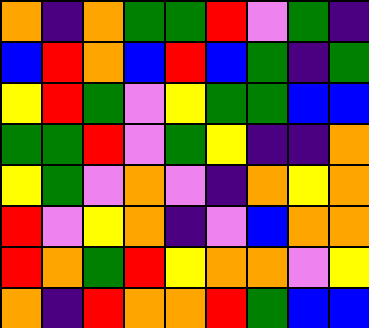[["orange", "indigo", "orange", "green", "green", "red", "violet", "green", "indigo"], ["blue", "red", "orange", "blue", "red", "blue", "green", "indigo", "green"], ["yellow", "red", "green", "violet", "yellow", "green", "green", "blue", "blue"], ["green", "green", "red", "violet", "green", "yellow", "indigo", "indigo", "orange"], ["yellow", "green", "violet", "orange", "violet", "indigo", "orange", "yellow", "orange"], ["red", "violet", "yellow", "orange", "indigo", "violet", "blue", "orange", "orange"], ["red", "orange", "green", "red", "yellow", "orange", "orange", "violet", "yellow"], ["orange", "indigo", "red", "orange", "orange", "red", "green", "blue", "blue"]]